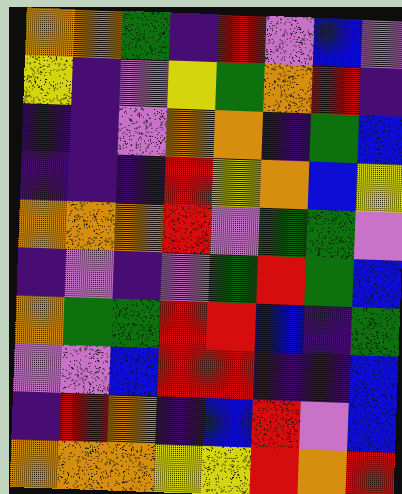[["orange", "orange", "green", "indigo", "red", "violet", "blue", "violet"], ["yellow", "indigo", "violet", "yellow", "green", "orange", "red", "indigo"], ["indigo", "indigo", "violet", "orange", "orange", "indigo", "green", "blue"], ["indigo", "indigo", "indigo", "red", "yellow", "orange", "blue", "yellow"], ["orange", "orange", "orange", "red", "violet", "green", "green", "violet"], ["indigo", "violet", "indigo", "violet", "green", "red", "green", "blue"], ["orange", "green", "green", "red", "red", "blue", "indigo", "green"], ["violet", "violet", "blue", "red", "red", "indigo", "indigo", "blue"], ["indigo", "red", "orange", "indigo", "blue", "red", "violet", "blue"], ["orange", "orange", "orange", "yellow", "yellow", "red", "orange", "red"]]